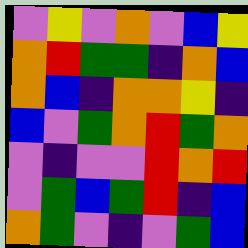[["violet", "yellow", "violet", "orange", "violet", "blue", "yellow"], ["orange", "red", "green", "green", "indigo", "orange", "blue"], ["orange", "blue", "indigo", "orange", "orange", "yellow", "indigo"], ["blue", "violet", "green", "orange", "red", "green", "orange"], ["violet", "indigo", "violet", "violet", "red", "orange", "red"], ["violet", "green", "blue", "green", "red", "indigo", "blue"], ["orange", "green", "violet", "indigo", "violet", "green", "blue"]]